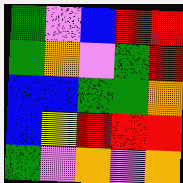[["green", "violet", "blue", "red", "red"], ["green", "orange", "violet", "green", "red"], ["blue", "blue", "green", "green", "orange"], ["blue", "yellow", "red", "red", "red"], ["green", "violet", "orange", "violet", "orange"]]